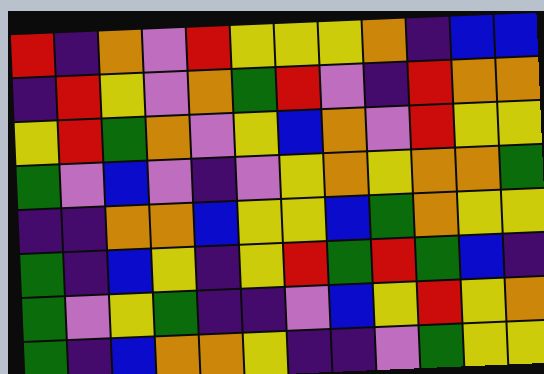[["red", "indigo", "orange", "violet", "red", "yellow", "yellow", "yellow", "orange", "indigo", "blue", "blue"], ["indigo", "red", "yellow", "violet", "orange", "green", "red", "violet", "indigo", "red", "orange", "orange"], ["yellow", "red", "green", "orange", "violet", "yellow", "blue", "orange", "violet", "red", "yellow", "yellow"], ["green", "violet", "blue", "violet", "indigo", "violet", "yellow", "orange", "yellow", "orange", "orange", "green"], ["indigo", "indigo", "orange", "orange", "blue", "yellow", "yellow", "blue", "green", "orange", "yellow", "yellow"], ["green", "indigo", "blue", "yellow", "indigo", "yellow", "red", "green", "red", "green", "blue", "indigo"], ["green", "violet", "yellow", "green", "indigo", "indigo", "violet", "blue", "yellow", "red", "yellow", "orange"], ["green", "indigo", "blue", "orange", "orange", "yellow", "indigo", "indigo", "violet", "green", "yellow", "yellow"]]